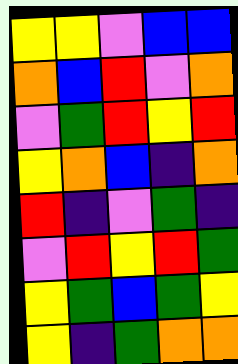[["yellow", "yellow", "violet", "blue", "blue"], ["orange", "blue", "red", "violet", "orange"], ["violet", "green", "red", "yellow", "red"], ["yellow", "orange", "blue", "indigo", "orange"], ["red", "indigo", "violet", "green", "indigo"], ["violet", "red", "yellow", "red", "green"], ["yellow", "green", "blue", "green", "yellow"], ["yellow", "indigo", "green", "orange", "orange"]]